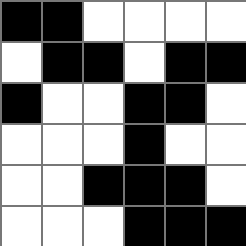[["black", "black", "white", "white", "white", "white"], ["white", "black", "black", "white", "black", "black"], ["black", "white", "white", "black", "black", "white"], ["white", "white", "white", "black", "white", "white"], ["white", "white", "black", "black", "black", "white"], ["white", "white", "white", "black", "black", "black"]]